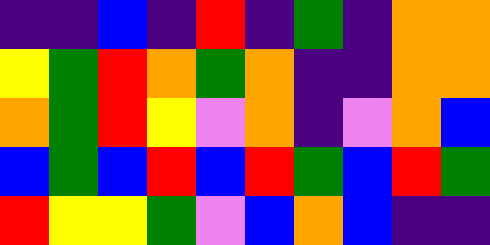[["indigo", "indigo", "blue", "indigo", "red", "indigo", "green", "indigo", "orange", "orange"], ["yellow", "green", "red", "orange", "green", "orange", "indigo", "indigo", "orange", "orange"], ["orange", "green", "red", "yellow", "violet", "orange", "indigo", "violet", "orange", "blue"], ["blue", "green", "blue", "red", "blue", "red", "green", "blue", "red", "green"], ["red", "yellow", "yellow", "green", "violet", "blue", "orange", "blue", "indigo", "indigo"]]